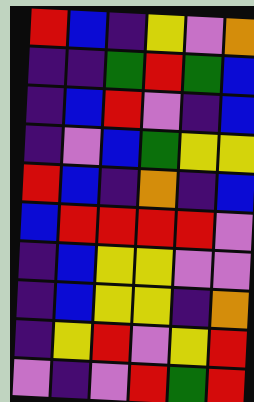[["red", "blue", "indigo", "yellow", "violet", "orange"], ["indigo", "indigo", "green", "red", "green", "blue"], ["indigo", "blue", "red", "violet", "indigo", "blue"], ["indigo", "violet", "blue", "green", "yellow", "yellow"], ["red", "blue", "indigo", "orange", "indigo", "blue"], ["blue", "red", "red", "red", "red", "violet"], ["indigo", "blue", "yellow", "yellow", "violet", "violet"], ["indigo", "blue", "yellow", "yellow", "indigo", "orange"], ["indigo", "yellow", "red", "violet", "yellow", "red"], ["violet", "indigo", "violet", "red", "green", "red"]]